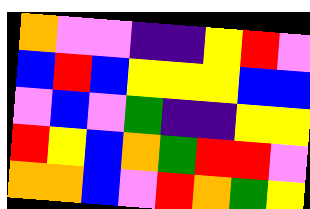[["orange", "violet", "violet", "indigo", "indigo", "yellow", "red", "violet"], ["blue", "red", "blue", "yellow", "yellow", "yellow", "blue", "blue"], ["violet", "blue", "violet", "green", "indigo", "indigo", "yellow", "yellow"], ["red", "yellow", "blue", "orange", "green", "red", "red", "violet"], ["orange", "orange", "blue", "violet", "red", "orange", "green", "yellow"]]